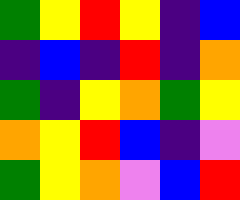[["green", "yellow", "red", "yellow", "indigo", "blue"], ["indigo", "blue", "indigo", "red", "indigo", "orange"], ["green", "indigo", "yellow", "orange", "green", "yellow"], ["orange", "yellow", "red", "blue", "indigo", "violet"], ["green", "yellow", "orange", "violet", "blue", "red"]]